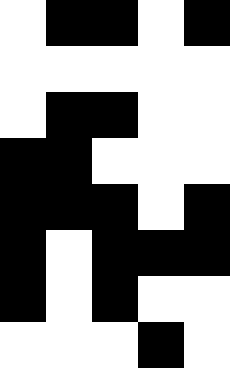[["white", "black", "black", "white", "black"], ["white", "white", "white", "white", "white"], ["white", "black", "black", "white", "white"], ["black", "black", "white", "white", "white"], ["black", "black", "black", "white", "black"], ["black", "white", "black", "black", "black"], ["black", "white", "black", "white", "white"], ["white", "white", "white", "black", "white"]]